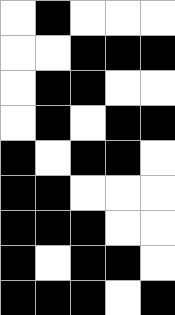[["white", "black", "white", "white", "white"], ["white", "white", "black", "black", "black"], ["white", "black", "black", "white", "white"], ["white", "black", "white", "black", "black"], ["black", "white", "black", "black", "white"], ["black", "black", "white", "white", "white"], ["black", "black", "black", "white", "white"], ["black", "white", "black", "black", "white"], ["black", "black", "black", "white", "black"]]